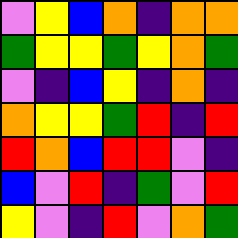[["violet", "yellow", "blue", "orange", "indigo", "orange", "orange"], ["green", "yellow", "yellow", "green", "yellow", "orange", "green"], ["violet", "indigo", "blue", "yellow", "indigo", "orange", "indigo"], ["orange", "yellow", "yellow", "green", "red", "indigo", "red"], ["red", "orange", "blue", "red", "red", "violet", "indigo"], ["blue", "violet", "red", "indigo", "green", "violet", "red"], ["yellow", "violet", "indigo", "red", "violet", "orange", "green"]]